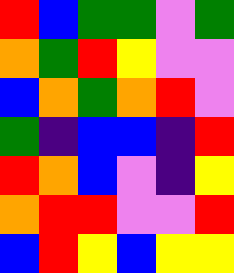[["red", "blue", "green", "green", "violet", "green"], ["orange", "green", "red", "yellow", "violet", "violet"], ["blue", "orange", "green", "orange", "red", "violet"], ["green", "indigo", "blue", "blue", "indigo", "red"], ["red", "orange", "blue", "violet", "indigo", "yellow"], ["orange", "red", "red", "violet", "violet", "red"], ["blue", "red", "yellow", "blue", "yellow", "yellow"]]